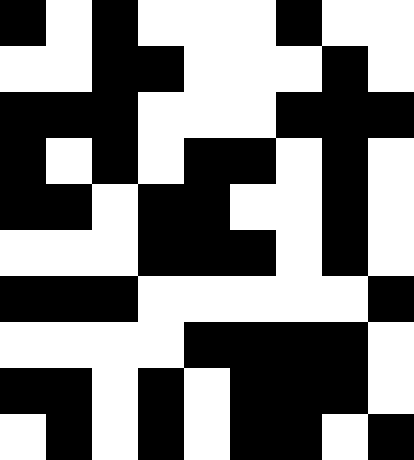[["black", "white", "black", "white", "white", "white", "black", "white", "white"], ["white", "white", "black", "black", "white", "white", "white", "black", "white"], ["black", "black", "black", "white", "white", "white", "black", "black", "black"], ["black", "white", "black", "white", "black", "black", "white", "black", "white"], ["black", "black", "white", "black", "black", "white", "white", "black", "white"], ["white", "white", "white", "black", "black", "black", "white", "black", "white"], ["black", "black", "black", "white", "white", "white", "white", "white", "black"], ["white", "white", "white", "white", "black", "black", "black", "black", "white"], ["black", "black", "white", "black", "white", "black", "black", "black", "white"], ["white", "black", "white", "black", "white", "black", "black", "white", "black"]]